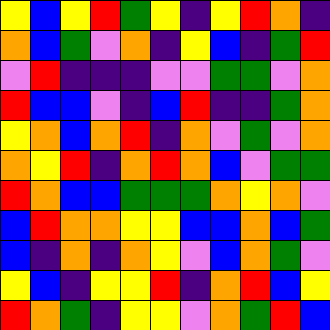[["yellow", "blue", "yellow", "red", "green", "yellow", "indigo", "yellow", "red", "orange", "indigo"], ["orange", "blue", "green", "violet", "orange", "indigo", "yellow", "blue", "indigo", "green", "red"], ["violet", "red", "indigo", "indigo", "indigo", "violet", "violet", "green", "green", "violet", "orange"], ["red", "blue", "blue", "violet", "indigo", "blue", "red", "indigo", "indigo", "green", "orange"], ["yellow", "orange", "blue", "orange", "red", "indigo", "orange", "violet", "green", "violet", "orange"], ["orange", "yellow", "red", "indigo", "orange", "red", "orange", "blue", "violet", "green", "green"], ["red", "orange", "blue", "blue", "green", "green", "green", "orange", "yellow", "orange", "violet"], ["blue", "red", "orange", "orange", "yellow", "yellow", "blue", "blue", "orange", "blue", "green"], ["blue", "indigo", "orange", "indigo", "orange", "yellow", "violet", "blue", "orange", "green", "violet"], ["yellow", "blue", "indigo", "yellow", "yellow", "red", "indigo", "orange", "red", "blue", "yellow"], ["red", "orange", "green", "indigo", "yellow", "yellow", "violet", "orange", "green", "red", "blue"]]